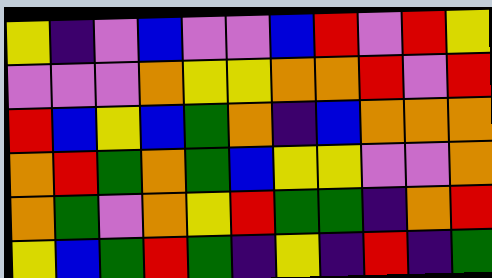[["yellow", "indigo", "violet", "blue", "violet", "violet", "blue", "red", "violet", "red", "yellow"], ["violet", "violet", "violet", "orange", "yellow", "yellow", "orange", "orange", "red", "violet", "red"], ["red", "blue", "yellow", "blue", "green", "orange", "indigo", "blue", "orange", "orange", "orange"], ["orange", "red", "green", "orange", "green", "blue", "yellow", "yellow", "violet", "violet", "orange"], ["orange", "green", "violet", "orange", "yellow", "red", "green", "green", "indigo", "orange", "red"], ["yellow", "blue", "green", "red", "green", "indigo", "yellow", "indigo", "red", "indigo", "green"]]